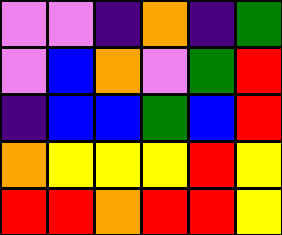[["violet", "violet", "indigo", "orange", "indigo", "green"], ["violet", "blue", "orange", "violet", "green", "red"], ["indigo", "blue", "blue", "green", "blue", "red"], ["orange", "yellow", "yellow", "yellow", "red", "yellow"], ["red", "red", "orange", "red", "red", "yellow"]]